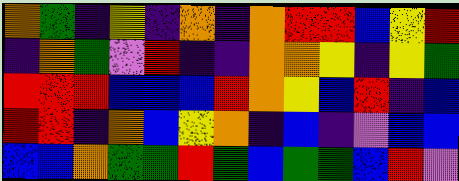[["orange", "green", "indigo", "yellow", "indigo", "orange", "indigo", "orange", "red", "red", "blue", "yellow", "red"], ["indigo", "orange", "green", "violet", "red", "indigo", "indigo", "orange", "orange", "yellow", "indigo", "yellow", "green"], ["red", "red", "red", "blue", "blue", "blue", "red", "orange", "yellow", "blue", "red", "indigo", "blue"], ["red", "red", "indigo", "orange", "blue", "yellow", "orange", "indigo", "blue", "indigo", "violet", "blue", "blue"], ["blue", "blue", "orange", "green", "green", "red", "green", "blue", "green", "green", "blue", "red", "violet"]]